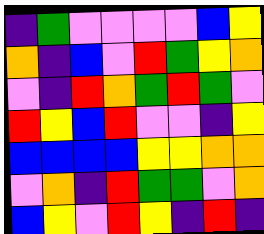[["indigo", "green", "violet", "violet", "violet", "violet", "blue", "yellow"], ["orange", "indigo", "blue", "violet", "red", "green", "yellow", "orange"], ["violet", "indigo", "red", "orange", "green", "red", "green", "violet"], ["red", "yellow", "blue", "red", "violet", "violet", "indigo", "yellow"], ["blue", "blue", "blue", "blue", "yellow", "yellow", "orange", "orange"], ["violet", "orange", "indigo", "red", "green", "green", "violet", "orange"], ["blue", "yellow", "violet", "red", "yellow", "indigo", "red", "indigo"]]